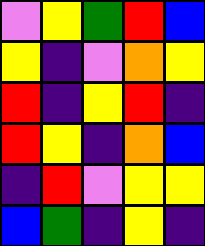[["violet", "yellow", "green", "red", "blue"], ["yellow", "indigo", "violet", "orange", "yellow"], ["red", "indigo", "yellow", "red", "indigo"], ["red", "yellow", "indigo", "orange", "blue"], ["indigo", "red", "violet", "yellow", "yellow"], ["blue", "green", "indigo", "yellow", "indigo"]]